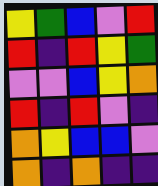[["yellow", "green", "blue", "violet", "red"], ["red", "indigo", "red", "yellow", "green"], ["violet", "violet", "blue", "yellow", "orange"], ["red", "indigo", "red", "violet", "indigo"], ["orange", "yellow", "blue", "blue", "violet"], ["orange", "indigo", "orange", "indigo", "indigo"]]